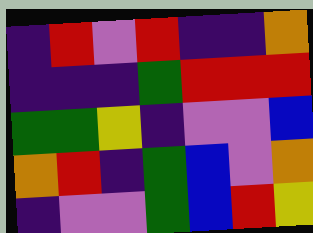[["indigo", "red", "violet", "red", "indigo", "indigo", "orange"], ["indigo", "indigo", "indigo", "green", "red", "red", "red"], ["green", "green", "yellow", "indigo", "violet", "violet", "blue"], ["orange", "red", "indigo", "green", "blue", "violet", "orange"], ["indigo", "violet", "violet", "green", "blue", "red", "yellow"]]